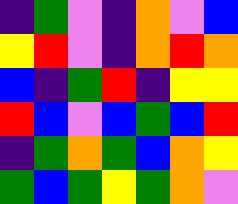[["indigo", "green", "violet", "indigo", "orange", "violet", "blue"], ["yellow", "red", "violet", "indigo", "orange", "red", "orange"], ["blue", "indigo", "green", "red", "indigo", "yellow", "yellow"], ["red", "blue", "violet", "blue", "green", "blue", "red"], ["indigo", "green", "orange", "green", "blue", "orange", "yellow"], ["green", "blue", "green", "yellow", "green", "orange", "violet"]]